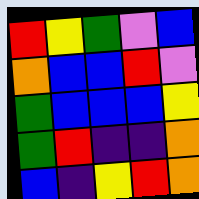[["red", "yellow", "green", "violet", "blue"], ["orange", "blue", "blue", "red", "violet"], ["green", "blue", "blue", "blue", "yellow"], ["green", "red", "indigo", "indigo", "orange"], ["blue", "indigo", "yellow", "red", "orange"]]